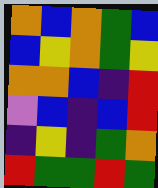[["orange", "blue", "orange", "green", "blue"], ["blue", "yellow", "orange", "green", "yellow"], ["orange", "orange", "blue", "indigo", "red"], ["violet", "blue", "indigo", "blue", "red"], ["indigo", "yellow", "indigo", "green", "orange"], ["red", "green", "green", "red", "green"]]